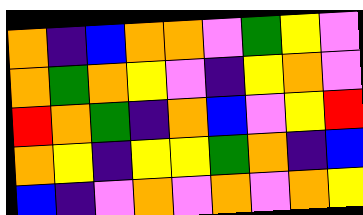[["orange", "indigo", "blue", "orange", "orange", "violet", "green", "yellow", "violet"], ["orange", "green", "orange", "yellow", "violet", "indigo", "yellow", "orange", "violet"], ["red", "orange", "green", "indigo", "orange", "blue", "violet", "yellow", "red"], ["orange", "yellow", "indigo", "yellow", "yellow", "green", "orange", "indigo", "blue"], ["blue", "indigo", "violet", "orange", "violet", "orange", "violet", "orange", "yellow"]]